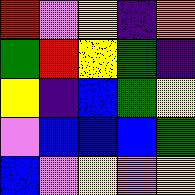[["red", "violet", "yellow", "indigo", "orange"], ["green", "red", "yellow", "green", "indigo"], ["yellow", "indigo", "blue", "green", "yellow"], ["violet", "blue", "blue", "blue", "green"], ["blue", "violet", "yellow", "violet", "yellow"]]